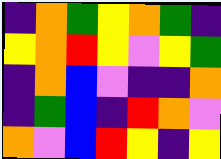[["indigo", "orange", "green", "yellow", "orange", "green", "indigo"], ["yellow", "orange", "red", "yellow", "violet", "yellow", "green"], ["indigo", "orange", "blue", "violet", "indigo", "indigo", "orange"], ["indigo", "green", "blue", "indigo", "red", "orange", "violet"], ["orange", "violet", "blue", "red", "yellow", "indigo", "yellow"]]